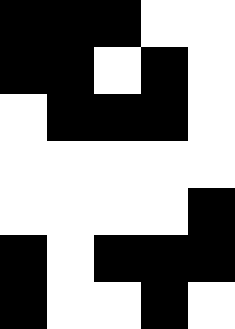[["black", "black", "black", "white", "white"], ["black", "black", "white", "black", "white"], ["white", "black", "black", "black", "white"], ["white", "white", "white", "white", "white"], ["white", "white", "white", "white", "black"], ["black", "white", "black", "black", "black"], ["black", "white", "white", "black", "white"]]